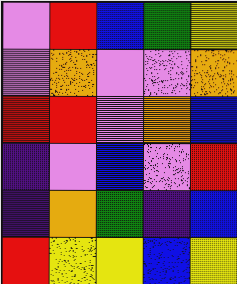[["violet", "red", "blue", "green", "yellow"], ["violet", "orange", "violet", "violet", "orange"], ["red", "red", "violet", "orange", "blue"], ["indigo", "violet", "blue", "violet", "red"], ["indigo", "orange", "green", "indigo", "blue"], ["red", "yellow", "yellow", "blue", "yellow"]]